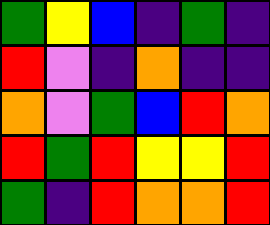[["green", "yellow", "blue", "indigo", "green", "indigo"], ["red", "violet", "indigo", "orange", "indigo", "indigo"], ["orange", "violet", "green", "blue", "red", "orange"], ["red", "green", "red", "yellow", "yellow", "red"], ["green", "indigo", "red", "orange", "orange", "red"]]